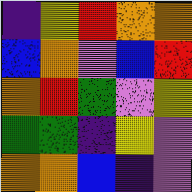[["indigo", "yellow", "red", "orange", "orange"], ["blue", "orange", "violet", "blue", "red"], ["orange", "red", "green", "violet", "yellow"], ["green", "green", "indigo", "yellow", "violet"], ["orange", "orange", "blue", "indigo", "violet"]]